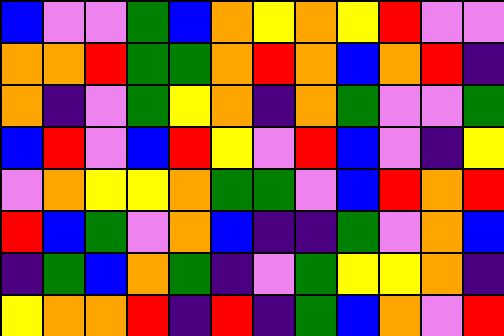[["blue", "violet", "violet", "green", "blue", "orange", "yellow", "orange", "yellow", "red", "violet", "violet"], ["orange", "orange", "red", "green", "green", "orange", "red", "orange", "blue", "orange", "red", "indigo"], ["orange", "indigo", "violet", "green", "yellow", "orange", "indigo", "orange", "green", "violet", "violet", "green"], ["blue", "red", "violet", "blue", "red", "yellow", "violet", "red", "blue", "violet", "indigo", "yellow"], ["violet", "orange", "yellow", "yellow", "orange", "green", "green", "violet", "blue", "red", "orange", "red"], ["red", "blue", "green", "violet", "orange", "blue", "indigo", "indigo", "green", "violet", "orange", "blue"], ["indigo", "green", "blue", "orange", "green", "indigo", "violet", "green", "yellow", "yellow", "orange", "indigo"], ["yellow", "orange", "orange", "red", "indigo", "red", "indigo", "green", "blue", "orange", "violet", "red"]]